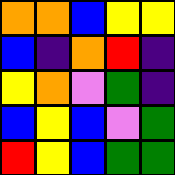[["orange", "orange", "blue", "yellow", "yellow"], ["blue", "indigo", "orange", "red", "indigo"], ["yellow", "orange", "violet", "green", "indigo"], ["blue", "yellow", "blue", "violet", "green"], ["red", "yellow", "blue", "green", "green"]]